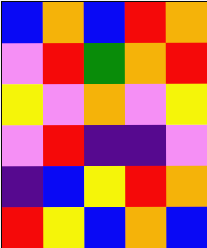[["blue", "orange", "blue", "red", "orange"], ["violet", "red", "green", "orange", "red"], ["yellow", "violet", "orange", "violet", "yellow"], ["violet", "red", "indigo", "indigo", "violet"], ["indigo", "blue", "yellow", "red", "orange"], ["red", "yellow", "blue", "orange", "blue"]]